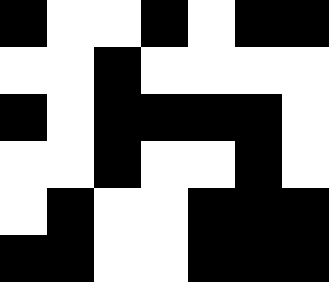[["black", "white", "white", "black", "white", "black", "black"], ["white", "white", "black", "white", "white", "white", "white"], ["black", "white", "black", "black", "black", "black", "white"], ["white", "white", "black", "white", "white", "black", "white"], ["white", "black", "white", "white", "black", "black", "black"], ["black", "black", "white", "white", "black", "black", "black"]]